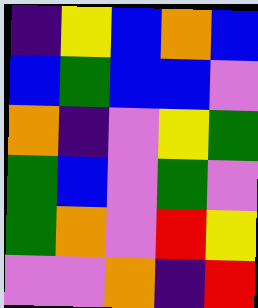[["indigo", "yellow", "blue", "orange", "blue"], ["blue", "green", "blue", "blue", "violet"], ["orange", "indigo", "violet", "yellow", "green"], ["green", "blue", "violet", "green", "violet"], ["green", "orange", "violet", "red", "yellow"], ["violet", "violet", "orange", "indigo", "red"]]